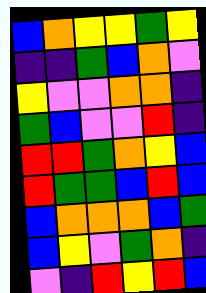[["blue", "orange", "yellow", "yellow", "green", "yellow"], ["indigo", "indigo", "green", "blue", "orange", "violet"], ["yellow", "violet", "violet", "orange", "orange", "indigo"], ["green", "blue", "violet", "violet", "red", "indigo"], ["red", "red", "green", "orange", "yellow", "blue"], ["red", "green", "green", "blue", "red", "blue"], ["blue", "orange", "orange", "orange", "blue", "green"], ["blue", "yellow", "violet", "green", "orange", "indigo"], ["violet", "indigo", "red", "yellow", "red", "blue"]]